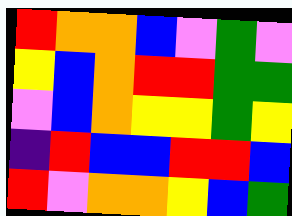[["red", "orange", "orange", "blue", "violet", "green", "violet"], ["yellow", "blue", "orange", "red", "red", "green", "green"], ["violet", "blue", "orange", "yellow", "yellow", "green", "yellow"], ["indigo", "red", "blue", "blue", "red", "red", "blue"], ["red", "violet", "orange", "orange", "yellow", "blue", "green"]]